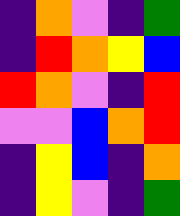[["indigo", "orange", "violet", "indigo", "green"], ["indigo", "red", "orange", "yellow", "blue"], ["red", "orange", "violet", "indigo", "red"], ["violet", "violet", "blue", "orange", "red"], ["indigo", "yellow", "blue", "indigo", "orange"], ["indigo", "yellow", "violet", "indigo", "green"]]